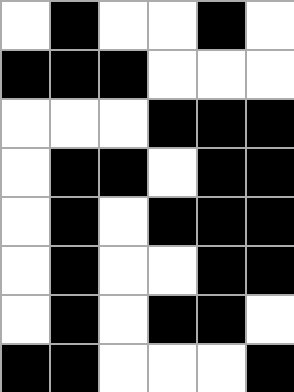[["white", "black", "white", "white", "black", "white"], ["black", "black", "black", "white", "white", "white"], ["white", "white", "white", "black", "black", "black"], ["white", "black", "black", "white", "black", "black"], ["white", "black", "white", "black", "black", "black"], ["white", "black", "white", "white", "black", "black"], ["white", "black", "white", "black", "black", "white"], ["black", "black", "white", "white", "white", "black"]]